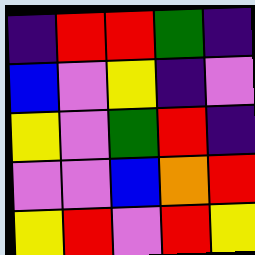[["indigo", "red", "red", "green", "indigo"], ["blue", "violet", "yellow", "indigo", "violet"], ["yellow", "violet", "green", "red", "indigo"], ["violet", "violet", "blue", "orange", "red"], ["yellow", "red", "violet", "red", "yellow"]]